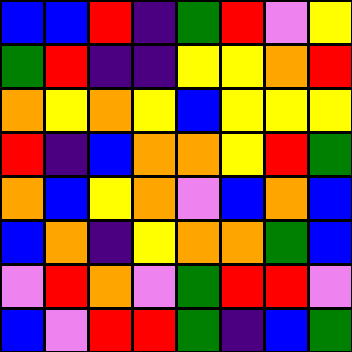[["blue", "blue", "red", "indigo", "green", "red", "violet", "yellow"], ["green", "red", "indigo", "indigo", "yellow", "yellow", "orange", "red"], ["orange", "yellow", "orange", "yellow", "blue", "yellow", "yellow", "yellow"], ["red", "indigo", "blue", "orange", "orange", "yellow", "red", "green"], ["orange", "blue", "yellow", "orange", "violet", "blue", "orange", "blue"], ["blue", "orange", "indigo", "yellow", "orange", "orange", "green", "blue"], ["violet", "red", "orange", "violet", "green", "red", "red", "violet"], ["blue", "violet", "red", "red", "green", "indigo", "blue", "green"]]